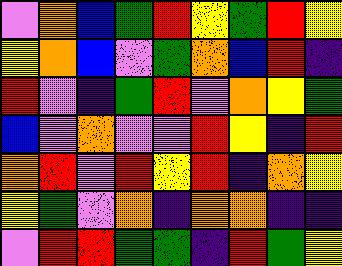[["violet", "orange", "blue", "green", "red", "yellow", "green", "red", "yellow"], ["yellow", "orange", "blue", "violet", "green", "orange", "blue", "red", "indigo"], ["red", "violet", "indigo", "green", "red", "violet", "orange", "yellow", "green"], ["blue", "violet", "orange", "violet", "violet", "red", "yellow", "indigo", "red"], ["orange", "red", "violet", "red", "yellow", "red", "indigo", "orange", "yellow"], ["yellow", "green", "violet", "orange", "indigo", "orange", "orange", "indigo", "indigo"], ["violet", "red", "red", "green", "green", "indigo", "red", "green", "yellow"]]